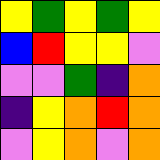[["yellow", "green", "yellow", "green", "yellow"], ["blue", "red", "yellow", "yellow", "violet"], ["violet", "violet", "green", "indigo", "orange"], ["indigo", "yellow", "orange", "red", "orange"], ["violet", "yellow", "orange", "violet", "orange"]]